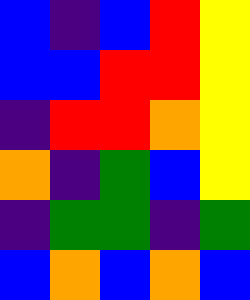[["blue", "indigo", "blue", "red", "yellow"], ["blue", "blue", "red", "red", "yellow"], ["indigo", "red", "red", "orange", "yellow"], ["orange", "indigo", "green", "blue", "yellow"], ["indigo", "green", "green", "indigo", "green"], ["blue", "orange", "blue", "orange", "blue"]]